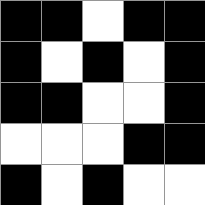[["black", "black", "white", "black", "black"], ["black", "white", "black", "white", "black"], ["black", "black", "white", "white", "black"], ["white", "white", "white", "black", "black"], ["black", "white", "black", "white", "white"]]